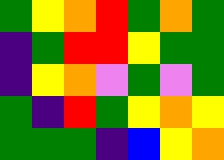[["green", "yellow", "orange", "red", "green", "orange", "green"], ["indigo", "green", "red", "red", "yellow", "green", "green"], ["indigo", "yellow", "orange", "violet", "green", "violet", "green"], ["green", "indigo", "red", "green", "yellow", "orange", "yellow"], ["green", "green", "green", "indigo", "blue", "yellow", "orange"]]